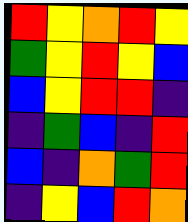[["red", "yellow", "orange", "red", "yellow"], ["green", "yellow", "red", "yellow", "blue"], ["blue", "yellow", "red", "red", "indigo"], ["indigo", "green", "blue", "indigo", "red"], ["blue", "indigo", "orange", "green", "red"], ["indigo", "yellow", "blue", "red", "orange"]]